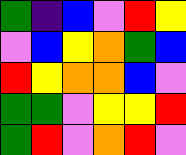[["green", "indigo", "blue", "violet", "red", "yellow"], ["violet", "blue", "yellow", "orange", "green", "blue"], ["red", "yellow", "orange", "orange", "blue", "violet"], ["green", "green", "violet", "yellow", "yellow", "red"], ["green", "red", "violet", "orange", "red", "violet"]]